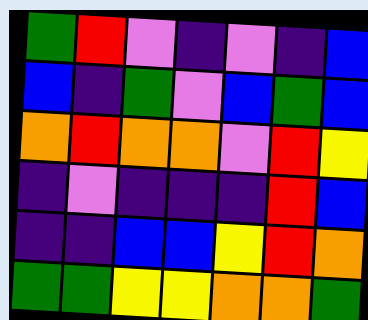[["green", "red", "violet", "indigo", "violet", "indigo", "blue"], ["blue", "indigo", "green", "violet", "blue", "green", "blue"], ["orange", "red", "orange", "orange", "violet", "red", "yellow"], ["indigo", "violet", "indigo", "indigo", "indigo", "red", "blue"], ["indigo", "indigo", "blue", "blue", "yellow", "red", "orange"], ["green", "green", "yellow", "yellow", "orange", "orange", "green"]]